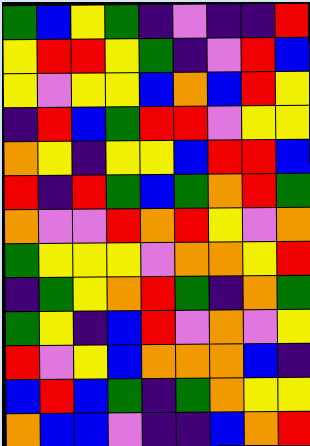[["green", "blue", "yellow", "green", "indigo", "violet", "indigo", "indigo", "red"], ["yellow", "red", "red", "yellow", "green", "indigo", "violet", "red", "blue"], ["yellow", "violet", "yellow", "yellow", "blue", "orange", "blue", "red", "yellow"], ["indigo", "red", "blue", "green", "red", "red", "violet", "yellow", "yellow"], ["orange", "yellow", "indigo", "yellow", "yellow", "blue", "red", "red", "blue"], ["red", "indigo", "red", "green", "blue", "green", "orange", "red", "green"], ["orange", "violet", "violet", "red", "orange", "red", "yellow", "violet", "orange"], ["green", "yellow", "yellow", "yellow", "violet", "orange", "orange", "yellow", "red"], ["indigo", "green", "yellow", "orange", "red", "green", "indigo", "orange", "green"], ["green", "yellow", "indigo", "blue", "red", "violet", "orange", "violet", "yellow"], ["red", "violet", "yellow", "blue", "orange", "orange", "orange", "blue", "indigo"], ["blue", "red", "blue", "green", "indigo", "green", "orange", "yellow", "yellow"], ["orange", "blue", "blue", "violet", "indigo", "indigo", "blue", "orange", "red"]]